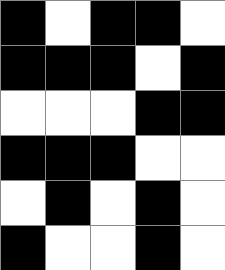[["black", "white", "black", "black", "white"], ["black", "black", "black", "white", "black"], ["white", "white", "white", "black", "black"], ["black", "black", "black", "white", "white"], ["white", "black", "white", "black", "white"], ["black", "white", "white", "black", "white"]]